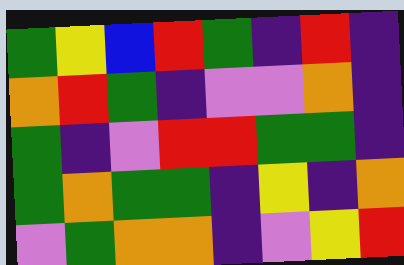[["green", "yellow", "blue", "red", "green", "indigo", "red", "indigo"], ["orange", "red", "green", "indigo", "violet", "violet", "orange", "indigo"], ["green", "indigo", "violet", "red", "red", "green", "green", "indigo"], ["green", "orange", "green", "green", "indigo", "yellow", "indigo", "orange"], ["violet", "green", "orange", "orange", "indigo", "violet", "yellow", "red"]]